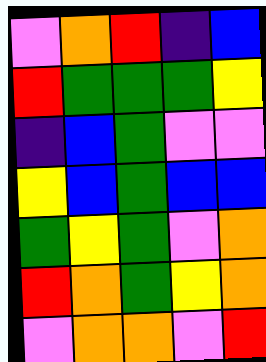[["violet", "orange", "red", "indigo", "blue"], ["red", "green", "green", "green", "yellow"], ["indigo", "blue", "green", "violet", "violet"], ["yellow", "blue", "green", "blue", "blue"], ["green", "yellow", "green", "violet", "orange"], ["red", "orange", "green", "yellow", "orange"], ["violet", "orange", "orange", "violet", "red"]]